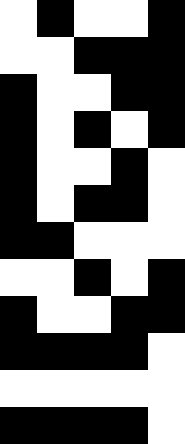[["white", "black", "white", "white", "black"], ["white", "white", "black", "black", "black"], ["black", "white", "white", "black", "black"], ["black", "white", "black", "white", "black"], ["black", "white", "white", "black", "white"], ["black", "white", "black", "black", "white"], ["black", "black", "white", "white", "white"], ["white", "white", "black", "white", "black"], ["black", "white", "white", "black", "black"], ["black", "black", "black", "black", "white"], ["white", "white", "white", "white", "white"], ["black", "black", "black", "black", "white"]]